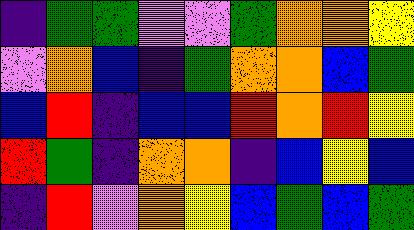[["indigo", "green", "green", "violet", "violet", "green", "orange", "orange", "yellow"], ["violet", "orange", "blue", "indigo", "green", "orange", "orange", "blue", "green"], ["blue", "red", "indigo", "blue", "blue", "red", "orange", "red", "yellow"], ["red", "green", "indigo", "orange", "orange", "indigo", "blue", "yellow", "blue"], ["indigo", "red", "violet", "orange", "yellow", "blue", "green", "blue", "green"]]